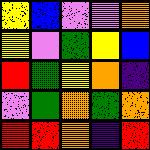[["yellow", "blue", "violet", "violet", "orange"], ["yellow", "violet", "green", "yellow", "blue"], ["red", "green", "yellow", "orange", "indigo"], ["violet", "green", "orange", "green", "orange"], ["red", "red", "orange", "indigo", "red"]]